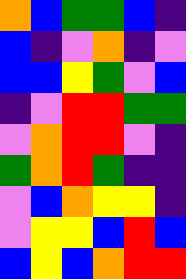[["orange", "blue", "green", "green", "blue", "indigo"], ["blue", "indigo", "violet", "orange", "indigo", "violet"], ["blue", "blue", "yellow", "green", "violet", "blue"], ["indigo", "violet", "red", "red", "green", "green"], ["violet", "orange", "red", "red", "violet", "indigo"], ["green", "orange", "red", "green", "indigo", "indigo"], ["violet", "blue", "orange", "yellow", "yellow", "indigo"], ["violet", "yellow", "yellow", "blue", "red", "blue"], ["blue", "yellow", "blue", "orange", "red", "red"]]